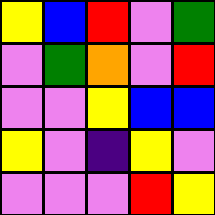[["yellow", "blue", "red", "violet", "green"], ["violet", "green", "orange", "violet", "red"], ["violet", "violet", "yellow", "blue", "blue"], ["yellow", "violet", "indigo", "yellow", "violet"], ["violet", "violet", "violet", "red", "yellow"]]